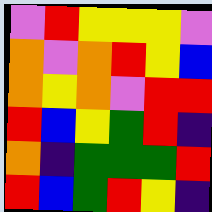[["violet", "red", "yellow", "yellow", "yellow", "violet"], ["orange", "violet", "orange", "red", "yellow", "blue"], ["orange", "yellow", "orange", "violet", "red", "red"], ["red", "blue", "yellow", "green", "red", "indigo"], ["orange", "indigo", "green", "green", "green", "red"], ["red", "blue", "green", "red", "yellow", "indigo"]]